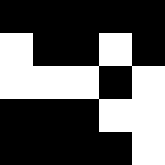[["black", "black", "black", "black", "black"], ["white", "black", "black", "white", "black"], ["white", "white", "white", "black", "white"], ["black", "black", "black", "white", "white"], ["black", "black", "black", "black", "white"]]